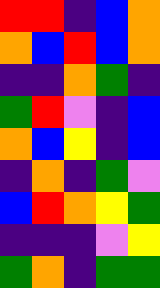[["red", "red", "indigo", "blue", "orange"], ["orange", "blue", "red", "blue", "orange"], ["indigo", "indigo", "orange", "green", "indigo"], ["green", "red", "violet", "indigo", "blue"], ["orange", "blue", "yellow", "indigo", "blue"], ["indigo", "orange", "indigo", "green", "violet"], ["blue", "red", "orange", "yellow", "green"], ["indigo", "indigo", "indigo", "violet", "yellow"], ["green", "orange", "indigo", "green", "green"]]